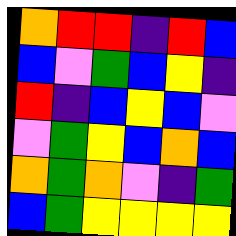[["orange", "red", "red", "indigo", "red", "blue"], ["blue", "violet", "green", "blue", "yellow", "indigo"], ["red", "indigo", "blue", "yellow", "blue", "violet"], ["violet", "green", "yellow", "blue", "orange", "blue"], ["orange", "green", "orange", "violet", "indigo", "green"], ["blue", "green", "yellow", "yellow", "yellow", "yellow"]]